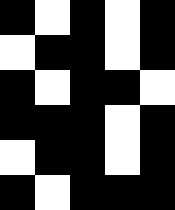[["black", "white", "black", "white", "black"], ["white", "black", "black", "white", "black"], ["black", "white", "black", "black", "white"], ["black", "black", "black", "white", "black"], ["white", "black", "black", "white", "black"], ["black", "white", "black", "black", "black"]]